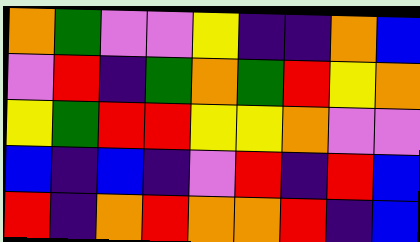[["orange", "green", "violet", "violet", "yellow", "indigo", "indigo", "orange", "blue"], ["violet", "red", "indigo", "green", "orange", "green", "red", "yellow", "orange"], ["yellow", "green", "red", "red", "yellow", "yellow", "orange", "violet", "violet"], ["blue", "indigo", "blue", "indigo", "violet", "red", "indigo", "red", "blue"], ["red", "indigo", "orange", "red", "orange", "orange", "red", "indigo", "blue"]]